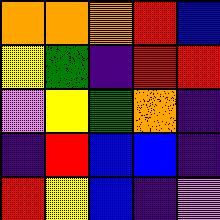[["orange", "orange", "orange", "red", "blue"], ["yellow", "green", "indigo", "red", "red"], ["violet", "yellow", "green", "orange", "indigo"], ["indigo", "red", "blue", "blue", "indigo"], ["red", "yellow", "blue", "indigo", "violet"]]